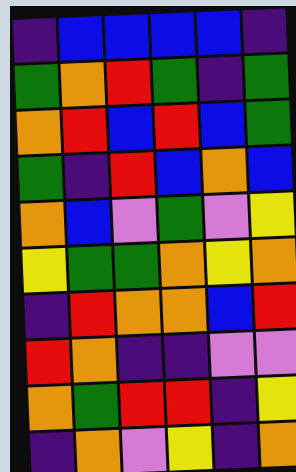[["indigo", "blue", "blue", "blue", "blue", "indigo"], ["green", "orange", "red", "green", "indigo", "green"], ["orange", "red", "blue", "red", "blue", "green"], ["green", "indigo", "red", "blue", "orange", "blue"], ["orange", "blue", "violet", "green", "violet", "yellow"], ["yellow", "green", "green", "orange", "yellow", "orange"], ["indigo", "red", "orange", "orange", "blue", "red"], ["red", "orange", "indigo", "indigo", "violet", "violet"], ["orange", "green", "red", "red", "indigo", "yellow"], ["indigo", "orange", "violet", "yellow", "indigo", "orange"]]